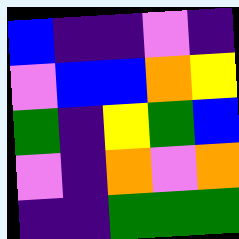[["blue", "indigo", "indigo", "violet", "indigo"], ["violet", "blue", "blue", "orange", "yellow"], ["green", "indigo", "yellow", "green", "blue"], ["violet", "indigo", "orange", "violet", "orange"], ["indigo", "indigo", "green", "green", "green"]]